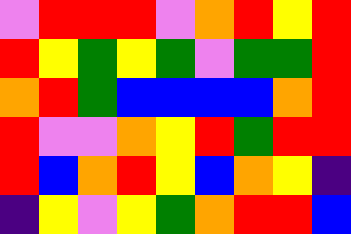[["violet", "red", "red", "red", "violet", "orange", "red", "yellow", "red"], ["red", "yellow", "green", "yellow", "green", "violet", "green", "green", "red"], ["orange", "red", "green", "blue", "blue", "blue", "blue", "orange", "red"], ["red", "violet", "violet", "orange", "yellow", "red", "green", "red", "red"], ["red", "blue", "orange", "red", "yellow", "blue", "orange", "yellow", "indigo"], ["indigo", "yellow", "violet", "yellow", "green", "orange", "red", "red", "blue"]]